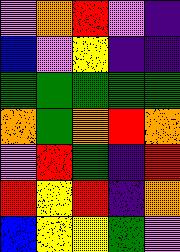[["violet", "orange", "red", "violet", "indigo"], ["blue", "violet", "yellow", "indigo", "indigo"], ["green", "green", "green", "green", "green"], ["orange", "green", "orange", "red", "orange"], ["violet", "red", "green", "indigo", "red"], ["red", "yellow", "red", "indigo", "orange"], ["blue", "yellow", "yellow", "green", "violet"]]